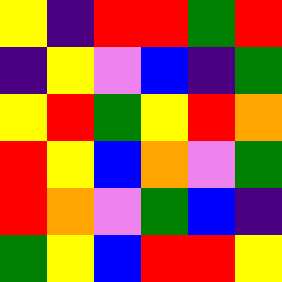[["yellow", "indigo", "red", "red", "green", "red"], ["indigo", "yellow", "violet", "blue", "indigo", "green"], ["yellow", "red", "green", "yellow", "red", "orange"], ["red", "yellow", "blue", "orange", "violet", "green"], ["red", "orange", "violet", "green", "blue", "indigo"], ["green", "yellow", "blue", "red", "red", "yellow"]]